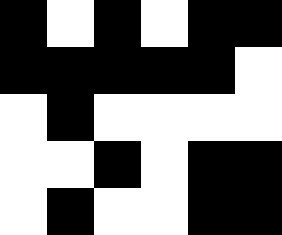[["black", "white", "black", "white", "black", "black"], ["black", "black", "black", "black", "black", "white"], ["white", "black", "white", "white", "white", "white"], ["white", "white", "black", "white", "black", "black"], ["white", "black", "white", "white", "black", "black"]]